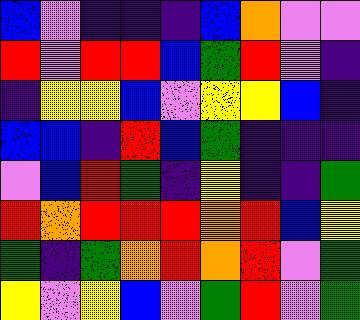[["blue", "violet", "indigo", "indigo", "indigo", "blue", "orange", "violet", "violet"], ["red", "violet", "red", "red", "blue", "green", "red", "violet", "indigo"], ["indigo", "yellow", "yellow", "blue", "violet", "yellow", "yellow", "blue", "indigo"], ["blue", "blue", "indigo", "red", "blue", "green", "indigo", "indigo", "indigo"], ["violet", "blue", "red", "green", "indigo", "yellow", "indigo", "indigo", "green"], ["red", "orange", "red", "red", "red", "orange", "red", "blue", "yellow"], ["green", "indigo", "green", "orange", "red", "orange", "red", "violet", "green"], ["yellow", "violet", "yellow", "blue", "violet", "green", "red", "violet", "green"]]